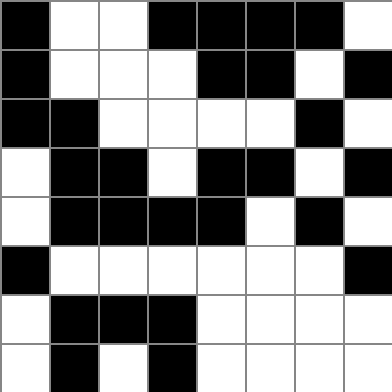[["black", "white", "white", "black", "black", "black", "black", "white"], ["black", "white", "white", "white", "black", "black", "white", "black"], ["black", "black", "white", "white", "white", "white", "black", "white"], ["white", "black", "black", "white", "black", "black", "white", "black"], ["white", "black", "black", "black", "black", "white", "black", "white"], ["black", "white", "white", "white", "white", "white", "white", "black"], ["white", "black", "black", "black", "white", "white", "white", "white"], ["white", "black", "white", "black", "white", "white", "white", "white"]]